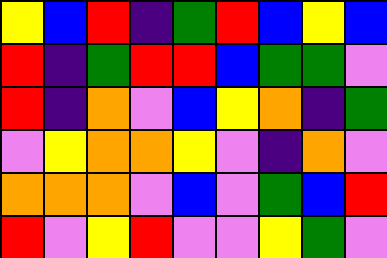[["yellow", "blue", "red", "indigo", "green", "red", "blue", "yellow", "blue"], ["red", "indigo", "green", "red", "red", "blue", "green", "green", "violet"], ["red", "indigo", "orange", "violet", "blue", "yellow", "orange", "indigo", "green"], ["violet", "yellow", "orange", "orange", "yellow", "violet", "indigo", "orange", "violet"], ["orange", "orange", "orange", "violet", "blue", "violet", "green", "blue", "red"], ["red", "violet", "yellow", "red", "violet", "violet", "yellow", "green", "violet"]]